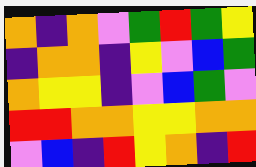[["orange", "indigo", "orange", "violet", "green", "red", "green", "yellow"], ["indigo", "orange", "orange", "indigo", "yellow", "violet", "blue", "green"], ["orange", "yellow", "yellow", "indigo", "violet", "blue", "green", "violet"], ["red", "red", "orange", "orange", "yellow", "yellow", "orange", "orange"], ["violet", "blue", "indigo", "red", "yellow", "orange", "indigo", "red"]]